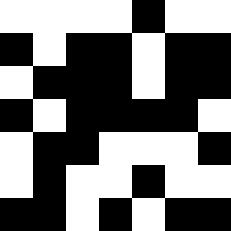[["white", "white", "white", "white", "black", "white", "white"], ["black", "white", "black", "black", "white", "black", "black"], ["white", "black", "black", "black", "white", "black", "black"], ["black", "white", "black", "black", "black", "black", "white"], ["white", "black", "black", "white", "white", "white", "black"], ["white", "black", "white", "white", "black", "white", "white"], ["black", "black", "white", "black", "white", "black", "black"]]